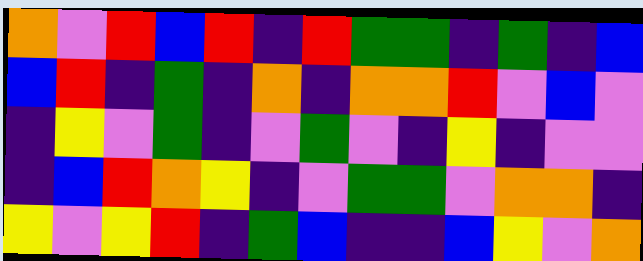[["orange", "violet", "red", "blue", "red", "indigo", "red", "green", "green", "indigo", "green", "indigo", "blue"], ["blue", "red", "indigo", "green", "indigo", "orange", "indigo", "orange", "orange", "red", "violet", "blue", "violet"], ["indigo", "yellow", "violet", "green", "indigo", "violet", "green", "violet", "indigo", "yellow", "indigo", "violet", "violet"], ["indigo", "blue", "red", "orange", "yellow", "indigo", "violet", "green", "green", "violet", "orange", "orange", "indigo"], ["yellow", "violet", "yellow", "red", "indigo", "green", "blue", "indigo", "indigo", "blue", "yellow", "violet", "orange"]]